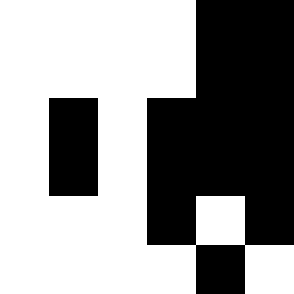[["white", "white", "white", "white", "black", "black"], ["white", "white", "white", "white", "black", "black"], ["white", "black", "white", "black", "black", "black"], ["white", "black", "white", "black", "black", "black"], ["white", "white", "white", "black", "white", "black"], ["white", "white", "white", "white", "black", "white"]]